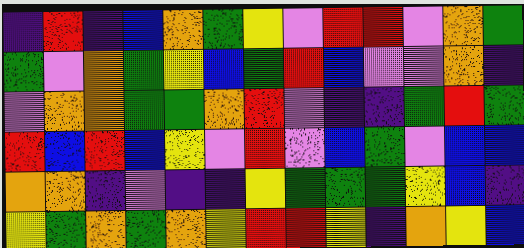[["indigo", "red", "indigo", "blue", "orange", "green", "yellow", "violet", "red", "red", "violet", "orange", "green"], ["green", "violet", "orange", "green", "yellow", "blue", "green", "red", "blue", "violet", "violet", "orange", "indigo"], ["violet", "orange", "orange", "green", "green", "orange", "red", "violet", "indigo", "indigo", "green", "red", "green"], ["red", "blue", "red", "blue", "yellow", "violet", "red", "violet", "blue", "green", "violet", "blue", "blue"], ["orange", "orange", "indigo", "violet", "indigo", "indigo", "yellow", "green", "green", "green", "yellow", "blue", "indigo"], ["yellow", "green", "orange", "green", "orange", "yellow", "red", "red", "yellow", "indigo", "orange", "yellow", "blue"]]